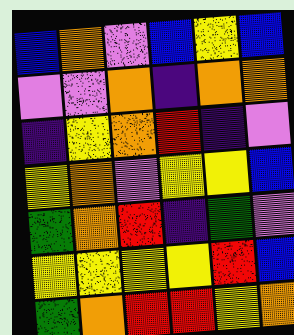[["blue", "orange", "violet", "blue", "yellow", "blue"], ["violet", "violet", "orange", "indigo", "orange", "orange"], ["indigo", "yellow", "orange", "red", "indigo", "violet"], ["yellow", "orange", "violet", "yellow", "yellow", "blue"], ["green", "orange", "red", "indigo", "green", "violet"], ["yellow", "yellow", "yellow", "yellow", "red", "blue"], ["green", "orange", "red", "red", "yellow", "orange"]]